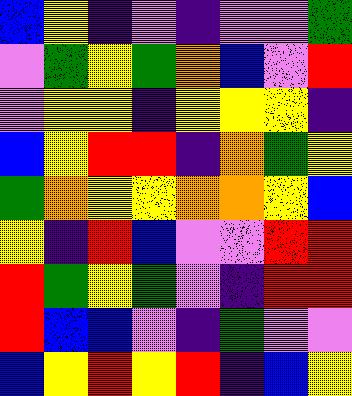[["blue", "yellow", "indigo", "violet", "indigo", "violet", "violet", "green"], ["violet", "green", "yellow", "green", "orange", "blue", "violet", "red"], ["violet", "yellow", "yellow", "indigo", "yellow", "yellow", "yellow", "indigo"], ["blue", "yellow", "red", "red", "indigo", "orange", "green", "yellow"], ["green", "orange", "yellow", "yellow", "orange", "orange", "yellow", "blue"], ["yellow", "indigo", "red", "blue", "violet", "violet", "red", "red"], ["red", "green", "yellow", "green", "violet", "indigo", "red", "red"], ["red", "blue", "blue", "violet", "indigo", "green", "violet", "violet"], ["blue", "yellow", "red", "yellow", "red", "indigo", "blue", "yellow"]]